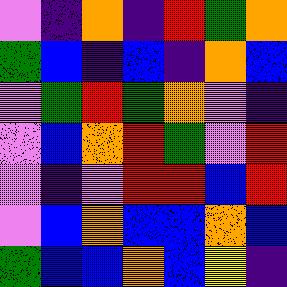[["violet", "indigo", "orange", "indigo", "red", "green", "orange"], ["green", "blue", "indigo", "blue", "indigo", "orange", "blue"], ["violet", "green", "red", "green", "orange", "violet", "indigo"], ["violet", "blue", "orange", "red", "green", "violet", "red"], ["violet", "indigo", "violet", "red", "red", "blue", "red"], ["violet", "blue", "orange", "blue", "blue", "orange", "blue"], ["green", "blue", "blue", "orange", "blue", "yellow", "indigo"]]